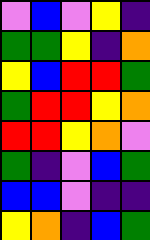[["violet", "blue", "violet", "yellow", "indigo"], ["green", "green", "yellow", "indigo", "orange"], ["yellow", "blue", "red", "red", "green"], ["green", "red", "red", "yellow", "orange"], ["red", "red", "yellow", "orange", "violet"], ["green", "indigo", "violet", "blue", "green"], ["blue", "blue", "violet", "indigo", "indigo"], ["yellow", "orange", "indigo", "blue", "green"]]